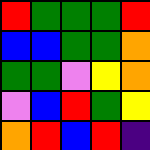[["red", "green", "green", "green", "red"], ["blue", "blue", "green", "green", "orange"], ["green", "green", "violet", "yellow", "orange"], ["violet", "blue", "red", "green", "yellow"], ["orange", "red", "blue", "red", "indigo"]]